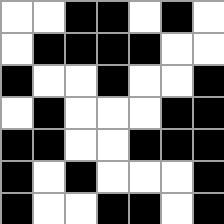[["white", "white", "black", "black", "white", "black", "white"], ["white", "black", "black", "black", "black", "white", "white"], ["black", "white", "white", "black", "white", "white", "black"], ["white", "black", "white", "white", "white", "black", "black"], ["black", "black", "white", "white", "black", "black", "black"], ["black", "white", "black", "white", "white", "white", "black"], ["black", "white", "white", "black", "black", "white", "black"]]